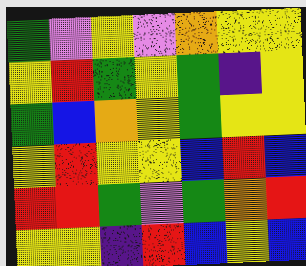[["green", "violet", "yellow", "violet", "orange", "yellow", "yellow"], ["yellow", "red", "green", "yellow", "green", "indigo", "yellow"], ["green", "blue", "orange", "yellow", "green", "yellow", "yellow"], ["yellow", "red", "yellow", "yellow", "blue", "red", "blue"], ["red", "red", "green", "violet", "green", "orange", "red"], ["yellow", "yellow", "indigo", "red", "blue", "yellow", "blue"]]